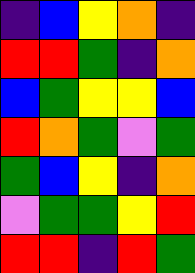[["indigo", "blue", "yellow", "orange", "indigo"], ["red", "red", "green", "indigo", "orange"], ["blue", "green", "yellow", "yellow", "blue"], ["red", "orange", "green", "violet", "green"], ["green", "blue", "yellow", "indigo", "orange"], ["violet", "green", "green", "yellow", "red"], ["red", "red", "indigo", "red", "green"]]